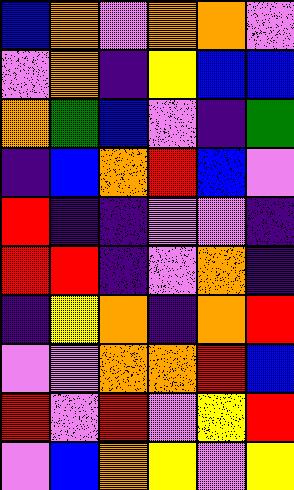[["blue", "orange", "violet", "orange", "orange", "violet"], ["violet", "orange", "indigo", "yellow", "blue", "blue"], ["orange", "green", "blue", "violet", "indigo", "green"], ["indigo", "blue", "orange", "red", "blue", "violet"], ["red", "indigo", "indigo", "violet", "violet", "indigo"], ["red", "red", "indigo", "violet", "orange", "indigo"], ["indigo", "yellow", "orange", "indigo", "orange", "red"], ["violet", "violet", "orange", "orange", "red", "blue"], ["red", "violet", "red", "violet", "yellow", "red"], ["violet", "blue", "orange", "yellow", "violet", "yellow"]]